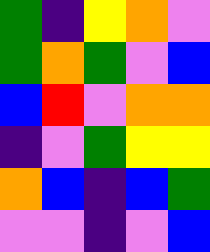[["green", "indigo", "yellow", "orange", "violet"], ["green", "orange", "green", "violet", "blue"], ["blue", "red", "violet", "orange", "orange"], ["indigo", "violet", "green", "yellow", "yellow"], ["orange", "blue", "indigo", "blue", "green"], ["violet", "violet", "indigo", "violet", "blue"]]